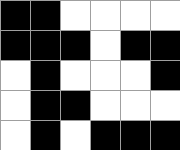[["black", "black", "white", "white", "white", "white"], ["black", "black", "black", "white", "black", "black"], ["white", "black", "white", "white", "white", "black"], ["white", "black", "black", "white", "white", "white"], ["white", "black", "white", "black", "black", "black"]]